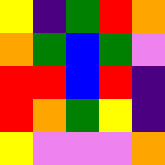[["yellow", "indigo", "green", "red", "orange"], ["orange", "green", "blue", "green", "violet"], ["red", "red", "blue", "red", "indigo"], ["red", "orange", "green", "yellow", "indigo"], ["yellow", "violet", "violet", "violet", "orange"]]